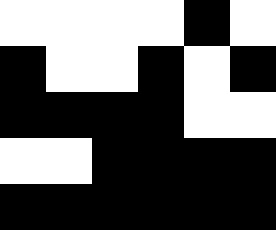[["white", "white", "white", "white", "black", "white"], ["black", "white", "white", "black", "white", "black"], ["black", "black", "black", "black", "white", "white"], ["white", "white", "black", "black", "black", "black"], ["black", "black", "black", "black", "black", "black"]]